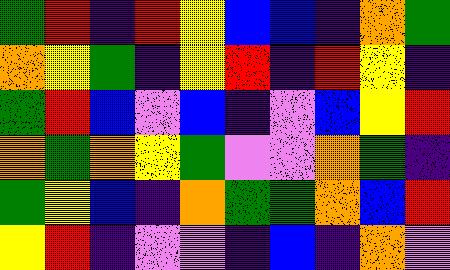[["green", "red", "indigo", "red", "yellow", "blue", "blue", "indigo", "orange", "green"], ["orange", "yellow", "green", "indigo", "yellow", "red", "indigo", "red", "yellow", "indigo"], ["green", "red", "blue", "violet", "blue", "indigo", "violet", "blue", "yellow", "red"], ["orange", "green", "orange", "yellow", "green", "violet", "violet", "orange", "green", "indigo"], ["green", "yellow", "blue", "indigo", "orange", "green", "green", "orange", "blue", "red"], ["yellow", "red", "indigo", "violet", "violet", "indigo", "blue", "indigo", "orange", "violet"]]